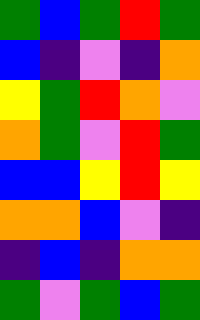[["green", "blue", "green", "red", "green"], ["blue", "indigo", "violet", "indigo", "orange"], ["yellow", "green", "red", "orange", "violet"], ["orange", "green", "violet", "red", "green"], ["blue", "blue", "yellow", "red", "yellow"], ["orange", "orange", "blue", "violet", "indigo"], ["indigo", "blue", "indigo", "orange", "orange"], ["green", "violet", "green", "blue", "green"]]